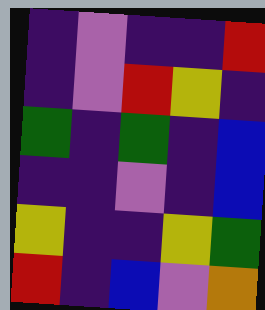[["indigo", "violet", "indigo", "indigo", "red"], ["indigo", "violet", "red", "yellow", "indigo"], ["green", "indigo", "green", "indigo", "blue"], ["indigo", "indigo", "violet", "indigo", "blue"], ["yellow", "indigo", "indigo", "yellow", "green"], ["red", "indigo", "blue", "violet", "orange"]]